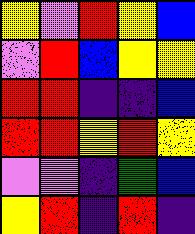[["yellow", "violet", "red", "yellow", "blue"], ["violet", "red", "blue", "yellow", "yellow"], ["red", "red", "indigo", "indigo", "blue"], ["red", "red", "yellow", "red", "yellow"], ["violet", "violet", "indigo", "green", "blue"], ["yellow", "red", "indigo", "red", "indigo"]]